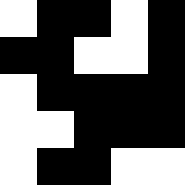[["white", "black", "black", "white", "black"], ["black", "black", "white", "white", "black"], ["white", "black", "black", "black", "black"], ["white", "white", "black", "black", "black"], ["white", "black", "black", "white", "white"]]